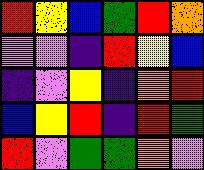[["red", "yellow", "blue", "green", "red", "orange"], ["violet", "violet", "indigo", "red", "yellow", "blue"], ["indigo", "violet", "yellow", "indigo", "orange", "red"], ["blue", "yellow", "red", "indigo", "red", "green"], ["red", "violet", "green", "green", "orange", "violet"]]